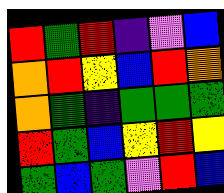[["red", "green", "red", "indigo", "violet", "blue"], ["orange", "red", "yellow", "blue", "red", "orange"], ["orange", "green", "indigo", "green", "green", "green"], ["red", "green", "blue", "yellow", "red", "yellow"], ["green", "blue", "green", "violet", "red", "blue"]]